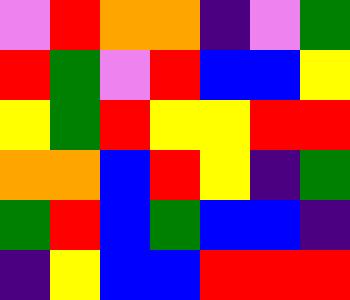[["violet", "red", "orange", "orange", "indigo", "violet", "green"], ["red", "green", "violet", "red", "blue", "blue", "yellow"], ["yellow", "green", "red", "yellow", "yellow", "red", "red"], ["orange", "orange", "blue", "red", "yellow", "indigo", "green"], ["green", "red", "blue", "green", "blue", "blue", "indigo"], ["indigo", "yellow", "blue", "blue", "red", "red", "red"]]